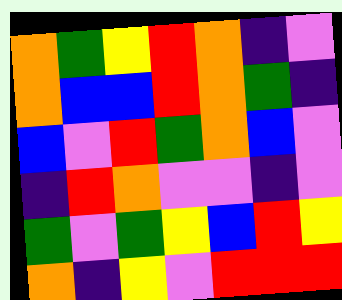[["orange", "green", "yellow", "red", "orange", "indigo", "violet"], ["orange", "blue", "blue", "red", "orange", "green", "indigo"], ["blue", "violet", "red", "green", "orange", "blue", "violet"], ["indigo", "red", "orange", "violet", "violet", "indigo", "violet"], ["green", "violet", "green", "yellow", "blue", "red", "yellow"], ["orange", "indigo", "yellow", "violet", "red", "red", "red"]]